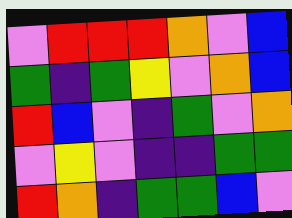[["violet", "red", "red", "red", "orange", "violet", "blue"], ["green", "indigo", "green", "yellow", "violet", "orange", "blue"], ["red", "blue", "violet", "indigo", "green", "violet", "orange"], ["violet", "yellow", "violet", "indigo", "indigo", "green", "green"], ["red", "orange", "indigo", "green", "green", "blue", "violet"]]